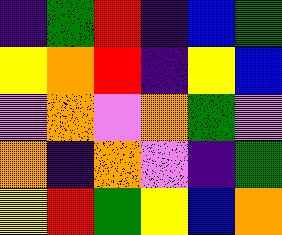[["indigo", "green", "red", "indigo", "blue", "green"], ["yellow", "orange", "red", "indigo", "yellow", "blue"], ["violet", "orange", "violet", "orange", "green", "violet"], ["orange", "indigo", "orange", "violet", "indigo", "green"], ["yellow", "red", "green", "yellow", "blue", "orange"]]